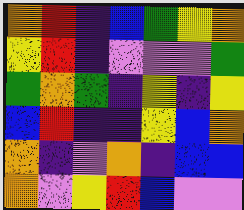[["orange", "red", "indigo", "blue", "green", "yellow", "orange"], ["yellow", "red", "indigo", "violet", "violet", "violet", "green"], ["green", "orange", "green", "indigo", "yellow", "indigo", "yellow"], ["blue", "red", "indigo", "indigo", "yellow", "blue", "orange"], ["orange", "indigo", "violet", "orange", "indigo", "blue", "blue"], ["orange", "violet", "yellow", "red", "blue", "violet", "violet"]]